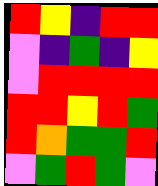[["red", "yellow", "indigo", "red", "red"], ["violet", "indigo", "green", "indigo", "yellow"], ["violet", "red", "red", "red", "red"], ["red", "red", "yellow", "red", "green"], ["red", "orange", "green", "green", "red"], ["violet", "green", "red", "green", "violet"]]